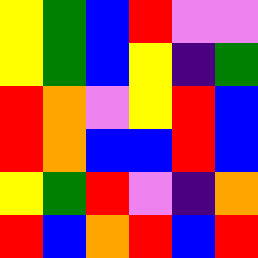[["yellow", "green", "blue", "red", "violet", "violet"], ["yellow", "green", "blue", "yellow", "indigo", "green"], ["red", "orange", "violet", "yellow", "red", "blue"], ["red", "orange", "blue", "blue", "red", "blue"], ["yellow", "green", "red", "violet", "indigo", "orange"], ["red", "blue", "orange", "red", "blue", "red"]]